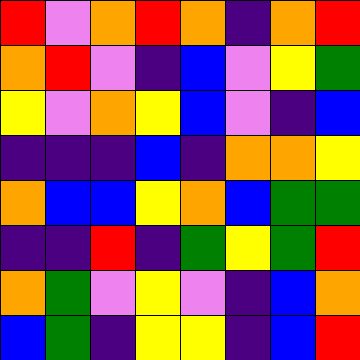[["red", "violet", "orange", "red", "orange", "indigo", "orange", "red"], ["orange", "red", "violet", "indigo", "blue", "violet", "yellow", "green"], ["yellow", "violet", "orange", "yellow", "blue", "violet", "indigo", "blue"], ["indigo", "indigo", "indigo", "blue", "indigo", "orange", "orange", "yellow"], ["orange", "blue", "blue", "yellow", "orange", "blue", "green", "green"], ["indigo", "indigo", "red", "indigo", "green", "yellow", "green", "red"], ["orange", "green", "violet", "yellow", "violet", "indigo", "blue", "orange"], ["blue", "green", "indigo", "yellow", "yellow", "indigo", "blue", "red"]]